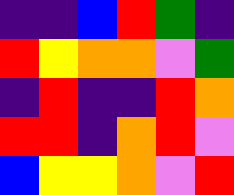[["indigo", "indigo", "blue", "red", "green", "indigo"], ["red", "yellow", "orange", "orange", "violet", "green"], ["indigo", "red", "indigo", "indigo", "red", "orange"], ["red", "red", "indigo", "orange", "red", "violet"], ["blue", "yellow", "yellow", "orange", "violet", "red"]]